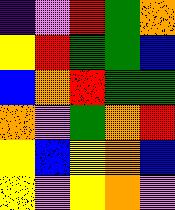[["indigo", "violet", "red", "green", "orange"], ["yellow", "red", "green", "green", "blue"], ["blue", "orange", "red", "green", "green"], ["orange", "violet", "green", "orange", "red"], ["yellow", "blue", "yellow", "orange", "blue"], ["yellow", "violet", "yellow", "orange", "violet"]]